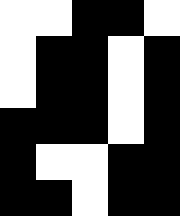[["white", "white", "black", "black", "white"], ["white", "black", "black", "white", "black"], ["white", "black", "black", "white", "black"], ["black", "black", "black", "white", "black"], ["black", "white", "white", "black", "black"], ["black", "black", "white", "black", "black"]]